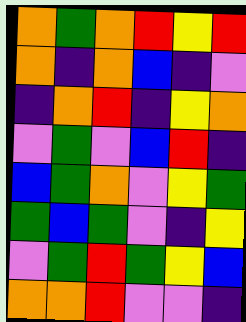[["orange", "green", "orange", "red", "yellow", "red"], ["orange", "indigo", "orange", "blue", "indigo", "violet"], ["indigo", "orange", "red", "indigo", "yellow", "orange"], ["violet", "green", "violet", "blue", "red", "indigo"], ["blue", "green", "orange", "violet", "yellow", "green"], ["green", "blue", "green", "violet", "indigo", "yellow"], ["violet", "green", "red", "green", "yellow", "blue"], ["orange", "orange", "red", "violet", "violet", "indigo"]]